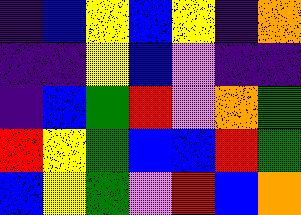[["indigo", "blue", "yellow", "blue", "yellow", "indigo", "orange"], ["indigo", "indigo", "yellow", "blue", "violet", "indigo", "indigo"], ["indigo", "blue", "green", "red", "violet", "orange", "green"], ["red", "yellow", "green", "blue", "blue", "red", "green"], ["blue", "yellow", "green", "violet", "red", "blue", "orange"]]